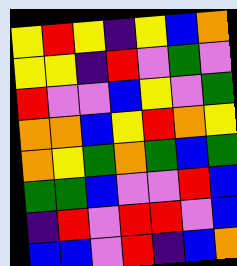[["yellow", "red", "yellow", "indigo", "yellow", "blue", "orange"], ["yellow", "yellow", "indigo", "red", "violet", "green", "violet"], ["red", "violet", "violet", "blue", "yellow", "violet", "green"], ["orange", "orange", "blue", "yellow", "red", "orange", "yellow"], ["orange", "yellow", "green", "orange", "green", "blue", "green"], ["green", "green", "blue", "violet", "violet", "red", "blue"], ["indigo", "red", "violet", "red", "red", "violet", "blue"], ["blue", "blue", "violet", "red", "indigo", "blue", "orange"]]